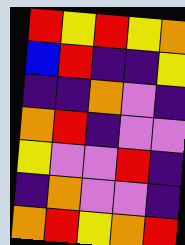[["red", "yellow", "red", "yellow", "orange"], ["blue", "red", "indigo", "indigo", "yellow"], ["indigo", "indigo", "orange", "violet", "indigo"], ["orange", "red", "indigo", "violet", "violet"], ["yellow", "violet", "violet", "red", "indigo"], ["indigo", "orange", "violet", "violet", "indigo"], ["orange", "red", "yellow", "orange", "red"]]